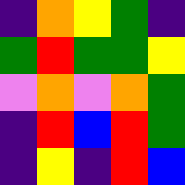[["indigo", "orange", "yellow", "green", "indigo"], ["green", "red", "green", "green", "yellow"], ["violet", "orange", "violet", "orange", "green"], ["indigo", "red", "blue", "red", "green"], ["indigo", "yellow", "indigo", "red", "blue"]]